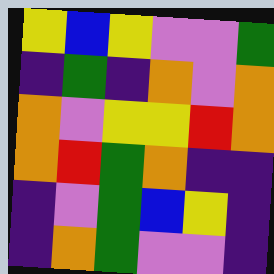[["yellow", "blue", "yellow", "violet", "violet", "green"], ["indigo", "green", "indigo", "orange", "violet", "orange"], ["orange", "violet", "yellow", "yellow", "red", "orange"], ["orange", "red", "green", "orange", "indigo", "indigo"], ["indigo", "violet", "green", "blue", "yellow", "indigo"], ["indigo", "orange", "green", "violet", "violet", "indigo"]]